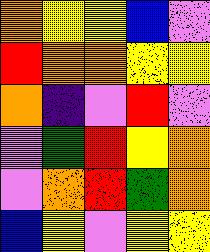[["orange", "yellow", "yellow", "blue", "violet"], ["red", "orange", "orange", "yellow", "yellow"], ["orange", "indigo", "violet", "red", "violet"], ["violet", "green", "red", "yellow", "orange"], ["violet", "orange", "red", "green", "orange"], ["blue", "yellow", "violet", "yellow", "yellow"]]